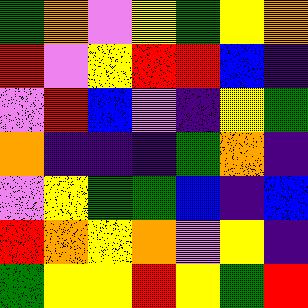[["green", "orange", "violet", "yellow", "green", "yellow", "orange"], ["red", "violet", "yellow", "red", "red", "blue", "indigo"], ["violet", "red", "blue", "violet", "indigo", "yellow", "green"], ["orange", "indigo", "indigo", "indigo", "green", "orange", "indigo"], ["violet", "yellow", "green", "green", "blue", "indigo", "blue"], ["red", "orange", "yellow", "orange", "violet", "yellow", "indigo"], ["green", "yellow", "yellow", "red", "yellow", "green", "red"]]